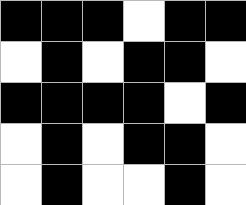[["black", "black", "black", "white", "black", "black"], ["white", "black", "white", "black", "black", "white"], ["black", "black", "black", "black", "white", "black"], ["white", "black", "white", "black", "black", "white"], ["white", "black", "white", "white", "black", "white"]]